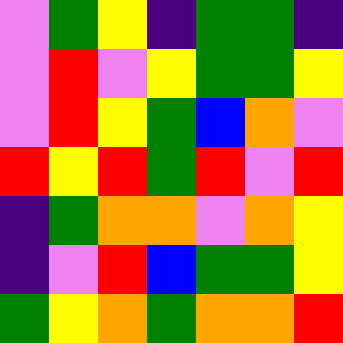[["violet", "green", "yellow", "indigo", "green", "green", "indigo"], ["violet", "red", "violet", "yellow", "green", "green", "yellow"], ["violet", "red", "yellow", "green", "blue", "orange", "violet"], ["red", "yellow", "red", "green", "red", "violet", "red"], ["indigo", "green", "orange", "orange", "violet", "orange", "yellow"], ["indigo", "violet", "red", "blue", "green", "green", "yellow"], ["green", "yellow", "orange", "green", "orange", "orange", "red"]]